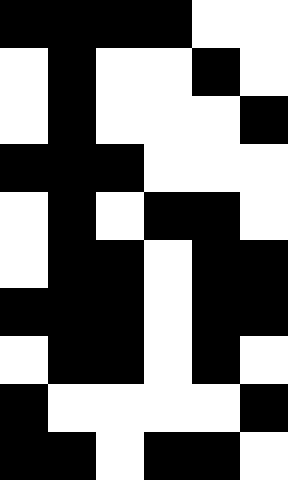[["black", "black", "black", "black", "white", "white"], ["white", "black", "white", "white", "black", "white"], ["white", "black", "white", "white", "white", "black"], ["black", "black", "black", "white", "white", "white"], ["white", "black", "white", "black", "black", "white"], ["white", "black", "black", "white", "black", "black"], ["black", "black", "black", "white", "black", "black"], ["white", "black", "black", "white", "black", "white"], ["black", "white", "white", "white", "white", "black"], ["black", "black", "white", "black", "black", "white"]]